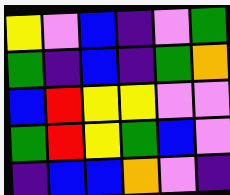[["yellow", "violet", "blue", "indigo", "violet", "green"], ["green", "indigo", "blue", "indigo", "green", "orange"], ["blue", "red", "yellow", "yellow", "violet", "violet"], ["green", "red", "yellow", "green", "blue", "violet"], ["indigo", "blue", "blue", "orange", "violet", "indigo"]]